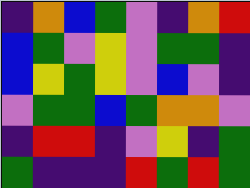[["indigo", "orange", "blue", "green", "violet", "indigo", "orange", "red"], ["blue", "green", "violet", "yellow", "violet", "green", "green", "indigo"], ["blue", "yellow", "green", "yellow", "violet", "blue", "violet", "indigo"], ["violet", "green", "green", "blue", "green", "orange", "orange", "violet"], ["indigo", "red", "red", "indigo", "violet", "yellow", "indigo", "green"], ["green", "indigo", "indigo", "indigo", "red", "green", "red", "green"]]